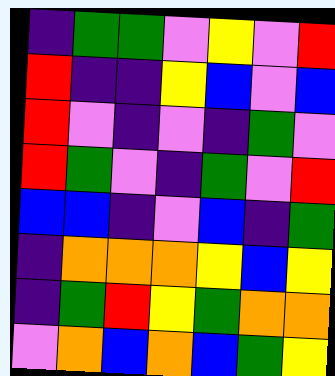[["indigo", "green", "green", "violet", "yellow", "violet", "red"], ["red", "indigo", "indigo", "yellow", "blue", "violet", "blue"], ["red", "violet", "indigo", "violet", "indigo", "green", "violet"], ["red", "green", "violet", "indigo", "green", "violet", "red"], ["blue", "blue", "indigo", "violet", "blue", "indigo", "green"], ["indigo", "orange", "orange", "orange", "yellow", "blue", "yellow"], ["indigo", "green", "red", "yellow", "green", "orange", "orange"], ["violet", "orange", "blue", "orange", "blue", "green", "yellow"]]